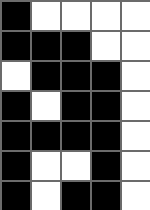[["black", "white", "white", "white", "white"], ["black", "black", "black", "white", "white"], ["white", "black", "black", "black", "white"], ["black", "white", "black", "black", "white"], ["black", "black", "black", "black", "white"], ["black", "white", "white", "black", "white"], ["black", "white", "black", "black", "white"]]